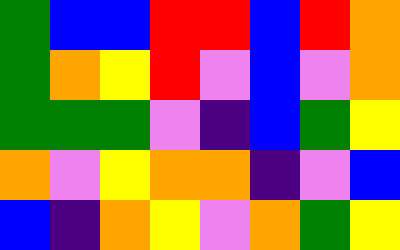[["green", "blue", "blue", "red", "red", "blue", "red", "orange"], ["green", "orange", "yellow", "red", "violet", "blue", "violet", "orange"], ["green", "green", "green", "violet", "indigo", "blue", "green", "yellow"], ["orange", "violet", "yellow", "orange", "orange", "indigo", "violet", "blue"], ["blue", "indigo", "orange", "yellow", "violet", "orange", "green", "yellow"]]